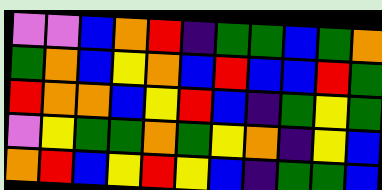[["violet", "violet", "blue", "orange", "red", "indigo", "green", "green", "blue", "green", "orange"], ["green", "orange", "blue", "yellow", "orange", "blue", "red", "blue", "blue", "red", "green"], ["red", "orange", "orange", "blue", "yellow", "red", "blue", "indigo", "green", "yellow", "green"], ["violet", "yellow", "green", "green", "orange", "green", "yellow", "orange", "indigo", "yellow", "blue"], ["orange", "red", "blue", "yellow", "red", "yellow", "blue", "indigo", "green", "green", "blue"]]